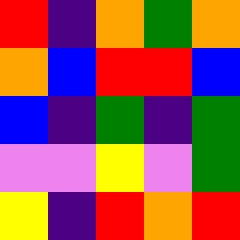[["red", "indigo", "orange", "green", "orange"], ["orange", "blue", "red", "red", "blue"], ["blue", "indigo", "green", "indigo", "green"], ["violet", "violet", "yellow", "violet", "green"], ["yellow", "indigo", "red", "orange", "red"]]